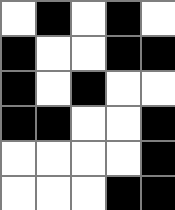[["white", "black", "white", "black", "white"], ["black", "white", "white", "black", "black"], ["black", "white", "black", "white", "white"], ["black", "black", "white", "white", "black"], ["white", "white", "white", "white", "black"], ["white", "white", "white", "black", "black"]]